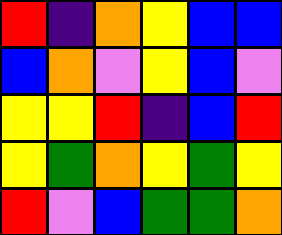[["red", "indigo", "orange", "yellow", "blue", "blue"], ["blue", "orange", "violet", "yellow", "blue", "violet"], ["yellow", "yellow", "red", "indigo", "blue", "red"], ["yellow", "green", "orange", "yellow", "green", "yellow"], ["red", "violet", "blue", "green", "green", "orange"]]